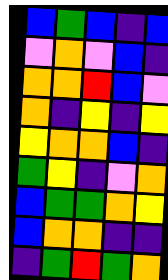[["blue", "green", "blue", "indigo", "blue"], ["violet", "orange", "violet", "blue", "indigo"], ["orange", "orange", "red", "blue", "violet"], ["orange", "indigo", "yellow", "indigo", "yellow"], ["yellow", "orange", "orange", "blue", "indigo"], ["green", "yellow", "indigo", "violet", "orange"], ["blue", "green", "green", "orange", "yellow"], ["blue", "orange", "orange", "indigo", "indigo"], ["indigo", "green", "red", "green", "orange"]]